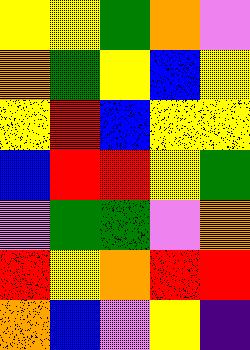[["yellow", "yellow", "green", "orange", "violet"], ["orange", "green", "yellow", "blue", "yellow"], ["yellow", "red", "blue", "yellow", "yellow"], ["blue", "red", "red", "yellow", "green"], ["violet", "green", "green", "violet", "orange"], ["red", "yellow", "orange", "red", "red"], ["orange", "blue", "violet", "yellow", "indigo"]]